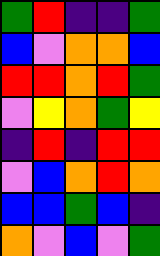[["green", "red", "indigo", "indigo", "green"], ["blue", "violet", "orange", "orange", "blue"], ["red", "red", "orange", "red", "green"], ["violet", "yellow", "orange", "green", "yellow"], ["indigo", "red", "indigo", "red", "red"], ["violet", "blue", "orange", "red", "orange"], ["blue", "blue", "green", "blue", "indigo"], ["orange", "violet", "blue", "violet", "green"]]